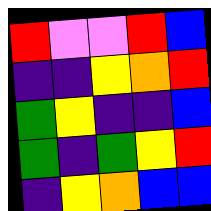[["red", "violet", "violet", "red", "blue"], ["indigo", "indigo", "yellow", "orange", "red"], ["green", "yellow", "indigo", "indigo", "blue"], ["green", "indigo", "green", "yellow", "red"], ["indigo", "yellow", "orange", "blue", "blue"]]